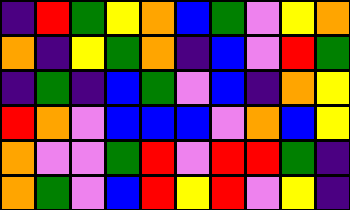[["indigo", "red", "green", "yellow", "orange", "blue", "green", "violet", "yellow", "orange"], ["orange", "indigo", "yellow", "green", "orange", "indigo", "blue", "violet", "red", "green"], ["indigo", "green", "indigo", "blue", "green", "violet", "blue", "indigo", "orange", "yellow"], ["red", "orange", "violet", "blue", "blue", "blue", "violet", "orange", "blue", "yellow"], ["orange", "violet", "violet", "green", "red", "violet", "red", "red", "green", "indigo"], ["orange", "green", "violet", "blue", "red", "yellow", "red", "violet", "yellow", "indigo"]]